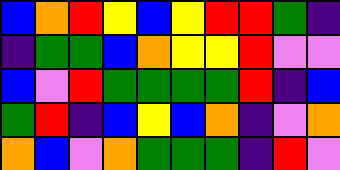[["blue", "orange", "red", "yellow", "blue", "yellow", "red", "red", "green", "indigo"], ["indigo", "green", "green", "blue", "orange", "yellow", "yellow", "red", "violet", "violet"], ["blue", "violet", "red", "green", "green", "green", "green", "red", "indigo", "blue"], ["green", "red", "indigo", "blue", "yellow", "blue", "orange", "indigo", "violet", "orange"], ["orange", "blue", "violet", "orange", "green", "green", "green", "indigo", "red", "violet"]]